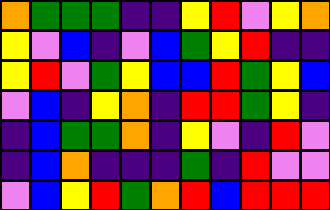[["orange", "green", "green", "green", "indigo", "indigo", "yellow", "red", "violet", "yellow", "orange"], ["yellow", "violet", "blue", "indigo", "violet", "blue", "green", "yellow", "red", "indigo", "indigo"], ["yellow", "red", "violet", "green", "yellow", "blue", "blue", "red", "green", "yellow", "blue"], ["violet", "blue", "indigo", "yellow", "orange", "indigo", "red", "red", "green", "yellow", "indigo"], ["indigo", "blue", "green", "green", "orange", "indigo", "yellow", "violet", "indigo", "red", "violet"], ["indigo", "blue", "orange", "indigo", "indigo", "indigo", "green", "indigo", "red", "violet", "violet"], ["violet", "blue", "yellow", "red", "green", "orange", "red", "blue", "red", "red", "red"]]